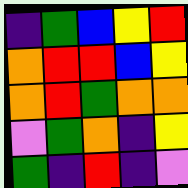[["indigo", "green", "blue", "yellow", "red"], ["orange", "red", "red", "blue", "yellow"], ["orange", "red", "green", "orange", "orange"], ["violet", "green", "orange", "indigo", "yellow"], ["green", "indigo", "red", "indigo", "violet"]]